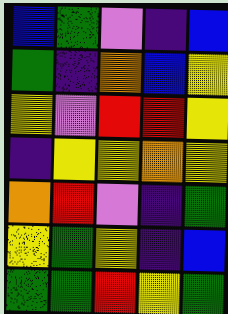[["blue", "green", "violet", "indigo", "blue"], ["green", "indigo", "orange", "blue", "yellow"], ["yellow", "violet", "red", "red", "yellow"], ["indigo", "yellow", "yellow", "orange", "yellow"], ["orange", "red", "violet", "indigo", "green"], ["yellow", "green", "yellow", "indigo", "blue"], ["green", "green", "red", "yellow", "green"]]